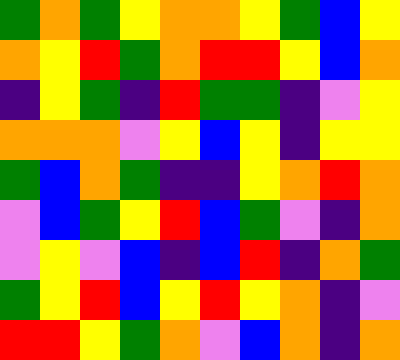[["green", "orange", "green", "yellow", "orange", "orange", "yellow", "green", "blue", "yellow"], ["orange", "yellow", "red", "green", "orange", "red", "red", "yellow", "blue", "orange"], ["indigo", "yellow", "green", "indigo", "red", "green", "green", "indigo", "violet", "yellow"], ["orange", "orange", "orange", "violet", "yellow", "blue", "yellow", "indigo", "yellow", "yellow"], ["green", "blue", "orange", "green", "indigo", "indigo", "yellow", "orange", "red", "orange"], ["violet", "blue", "green", "yellow", "red", "blue", "green", "violet", "indigo", "orange"], ["violet", "yellow", "violet", "blue", "indigo", "blue", "red", "indigo", "orange", "green"], ["green", "yellow", "red", "blue", "yellow", "red", "yellow", "orange", "indigo", "violet"], ["red", "red", "yellow", "green", "orange", "violet", "blue", "orange", "indigo", "orange"]]